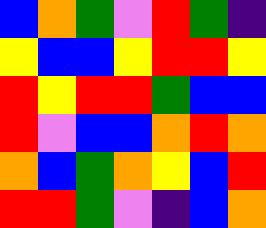[["blue", "orange", "green", "violet", "red", "green", "indigo"], ["yellow", "blue", "blue", "yellow", "red", "red", "yellow"], ["red", "yellow", "red", "red", "green", "blue", "blue"], ["red", "violet", "blue", "blue", "orange", "red", "orange"], ["orange", "blue", "green", "orange", "yellow", "blue", "red"], ["red", "red", "green", "violet", "indigo", "blue", "orange"]]